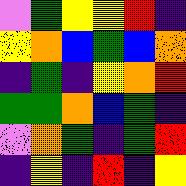[["violet", "green", "yellow", "yellow", "red", "indigo"], ["yellow", "orange", "blue", "green", "blue", "orange"], ["indigo", "green", "indigo", "yellow", "orange", "red"], ["green", "green", "orange", "blue", "green", "indigo"], ["violet", "orange", "green", "indigo", "green", "red"], ["indigo", "yellow", "indigo", "red", "indigo", "yellow"]]